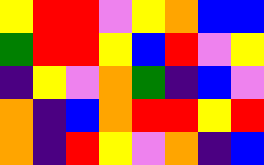[["yellow", "red", "red", "violet", "yellow", "orange", "blue", "blue"], ["green", "red", "red", "yellow", "blue", "red", "violet", "yellow"], ["indigo", "yellow", "violet", "orange", "green", "indigo", "blue", "violet"], ["orange", "indigo", "blue", "orange", "red", "red", "yellow", "red"], ["orange", "indigo", "red", "yellow", "violet", "orange", "indigo", "blue"]]